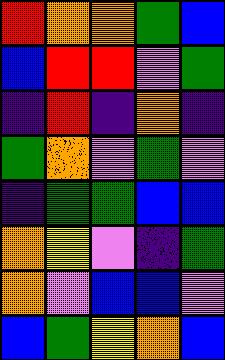[["red", "orange", "orange", "green", "blue"], ["blue", "red", "red", "violet", "green"], ["indigo", "red", "indigo", "orange", "indigo"], ["green", "orange", "violet", "green", "violet"], ["indigo", "green", "green", "blue", "blue"], ["orange", "yellow", "violet", "indigo", "green"], ["orange", "violet", "blue", "blue", "violet"], ["blue", "green", "yellow", "orange", "blue"]]